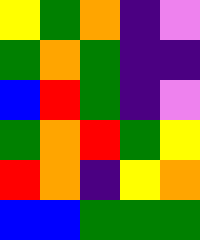[["yellow", "green", "orange", "indigo", "violet"], ["green", "orange", "green", "indigo", "indigo"], ["blue", "red", "green", "indigo", "violet"], ["green", "orange", "red", "green", "yellow"], ["red", "orange", "indigo", "yellow", "orange"], ["blue", "blue", "green", "green", "green"]]